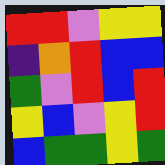[["red", "red", "violet", "yellow", "yellow"], ["indigo", "orange", "red", "blue", "blue"], ["green", "violet", "red", "blue", "red"], ["yellow", "blue", "violet", "yellow", "red"], ["blue", "green", "green", "yellow", "green"]]